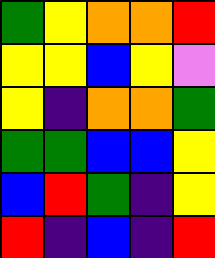[["green", "yellow", "orange", "orange", "red"], ["yellow", "yellow", "blue", "yellow", "violet"], ["yellow", "indigo", "orange", "orange", "green"], ["green", "green", "blue", "blue", "yellow"], ["blue", "red", "green", "indigo", "yellow"], ["red", "indigo", "blue", "indigo", "red"]]